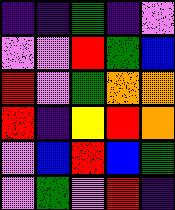[["indigo", "indigo", "green", "indigo", "violet"], ["violet", "violet", "red", "green", "blue"], ["red", "violet", "green", "orange", "orange"], ["red", "indigo", "yellow", "red", "orange"], ["violet", "blue", "red", "blue", "green"], ["violet", "green", "violet", "red", "indigo"]]